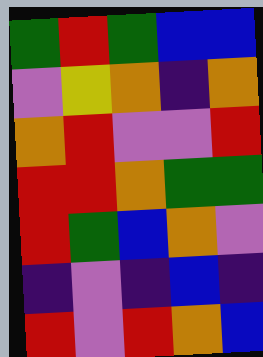[["green", "red", "green", "blue", "blue"], ["violet", "yellow", "orange", "indigo", "orange"], ["orange", "red", "violet", "violet", "red"], ["red", "red", "orange", "green", "green"], ["red", "green", "blue", "orange", "violet"], ["indigo", "violet", "indigo", "blue", "indigo"], ["red", "violet", "red", "orange", "blue"]]